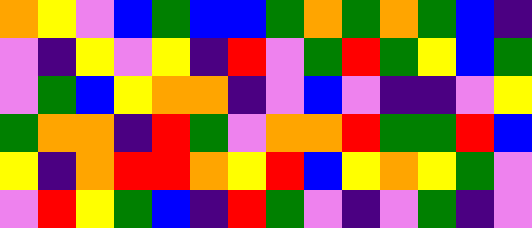[["orange", "yellow", "violet", "blue", "green", "blue", "blue", "green", "orange", "green", "orange", "green", "blue", "indigo"], ["violet", "indigo", "yellow", "violet", "yellow", "indigo", "red", "violet", "green", "red", "green", "yellow", "blue", "green"], ["violet", "green", "blue", "yellow", "orange", "orange", "indigo", "violet", "blue", "violet", "indigo", "indigo", "violet", "yellow"], ["green", "orange", "orange", "indigo", "red", "green", "violet", "orange", "orange", "red", "green", "green", "red", "blue"], ["yellow", "indigo", "orange", "red", "red", "orange", "yellow", "red", "blue", "yellow", "orange", "yellow", "green", "violet"], ["violet", "red", "yellow", "green", "blue", "indigo", "red", "green", "violet", "indigo", "violet", "green", "indigo", "violet"]]